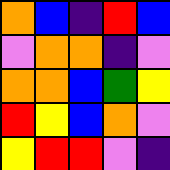[["orange", "blue", "indigo", "red", "blue"], ["violet", "orange", "orange", "indigo", "violet"], ["orange", "orange", "blue", "green", "yellow"], ["red", "yellow", "blue", "orange", "violet"], ["yellow", "red", "red", "violet", "indigo"]]